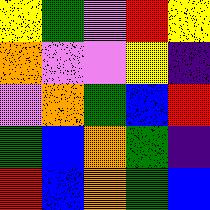[["yellow", "green", "violet", "red", "yellow"], ["orange", "violet", "violet", "yellow", "indigo"], ["violet", "orange", "green", "blue", "red"], ["green", "blue", "orange", "green", "indigo"], ["red", "blue", "orange", "green", "blue"]]